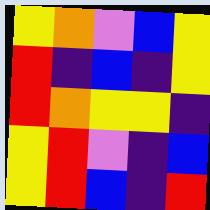[["yellow", "orange", "violet", "blue", "yellow"], ["red", "indigo", "blue", "indigo", "yellow"], ["red", "orange", "yellow", "yellow", "indigo"], ["yellow", "red", "violet", "indigo", "blue"], ["yellow", "red", "blue", "indigo", "red"]]